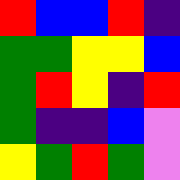[["red", "blue", "blue", "red", "indigo"], ["green", "green", "yellow", "yellow", "blue"], ["green", "red", "yellow", "indigo", "red"], ["green", "indigo", "indigo", "blue", "violet"], ["yellow", "green", "red", "green", "violet"]]